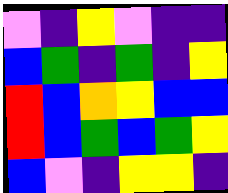[["violet", "indigo", "yellow", "violet", "indigo", "indigo"], ["blue", "green", "indigo", "green", "indigo", "yellow"], ["red", "blue", "orange", "yellow", "blue", "blue"], ["red", "blue", "green", "blue", "green", "yellow"], ["blue", "violet", "indigo", "yellow", "yellow", "indigo"]]